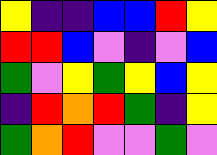[["yellow", "indigo", "indigo", "blue", "blue", "red", "yellow"], ["red", "red", "blue", "violet", "indigo", "violet", "blue"], ["green", "violet", "yellow", "green", "yellow", "blue", "yellow"], ["indigo", "red", "orange", "red", "green", "indigo", "yellow"], ["green", "orange", "red", "violet", "violet", "green", "violet"]]